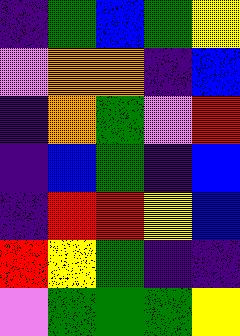[["indigo", "green", "blue", "green", "yellow"], ["violet", "orange", "orange", "indigo", "blue"], ["indigo", "orange", "green", "violet", "red"], ["indigo", "blue", "green", "indigo", "blue"], ["indigo", "red", "red", "yellow", "blue"], ["red", "yellow", "green", "indigo", "indigo"], ["violet", "green", "green", "green", "yellow"]]